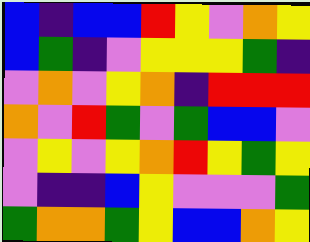[["blue", "indigo", "blue", "blue", "red", "yellow", "violet", "orange", "yellow"], ["blue", "green", "indigo", "violet", "yellow", "yellow", "yellow", "green", "indigo"], ["violet", "orange", "violet", "yellow", "orange", "indigo", "red", "red", "red"], ["orange", "violet", "red", "green", "violet", "green", "blue", "blue", "violet"], ["violet", "yellow", "violet", "yellow", "orange", "red", "yellow", "green", "yellow"], ["violet", "indigo", "indigo", "blue", "yellow", "violet", "violet", "violet", "green"], ["green", "orange", "orange", "green", "yellow", "blue", "blue", "orange", "yellow"]]